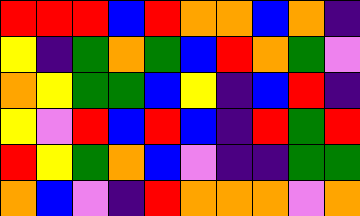[["red", "red", "red", "blue", "red", "orange", "orange", "blue", "orange", "indigo"], ["yellow", "indigo", "green", "orange", "green", "blue", "red", "orange", "green", "violet"], ["orange", "yellow", "green", "green", "blue", "yellow", "indigo", "blue", "red", "indigo"], ["yellow", "violet", "red", "blue", "red", "blue", "indigo", "red", "green", "red"], ["red", "yellow", "green", "orange", "blue", "violet", "indigo", "indigo", "green", "green"], ["orange", "blue", "violet", "indigo", "red", "orange", "orange", "orange", "violet", "orange"]]